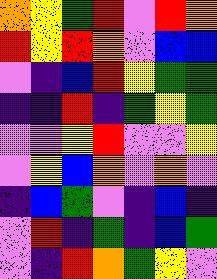[["orange", "yellow", "green", "red", "violet", "red", "orange"], ["red", "yellow", "red", "orange", "violet", "blue", "blue"], ["violet", "indigo", "blue", "red", "yellow", "green", "green"], ["indigo", "indigo", "red", "indigo", "green", "yellow", "green"], ["violet", "violet", "yellow", "red", "violet", "violet", "yellow"], ["violet", "yellow", "blue", "orange", "violet", "orange", "violet"], ["indigo", "blue", "green", "violet", "indigo", "blue", "indigo"], ["violet", "red", "indigo", "green", "indigo", "blue", "green"], ["violet", "indigo", "red", "orange", "green", "yellow", "violet"]]